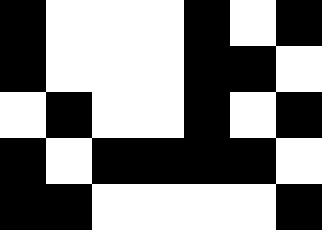[["black", "white", "white", "white", "black", "white", "black"], ["black", "white", "white", "white", "black", "black", "white"], ["white", "black", "white", "white", "black", "white", "black"], ["black", "white", "black", "black", "black", "black", "white"], ["black", "black", "white", "white", "white", "white", "black"]]